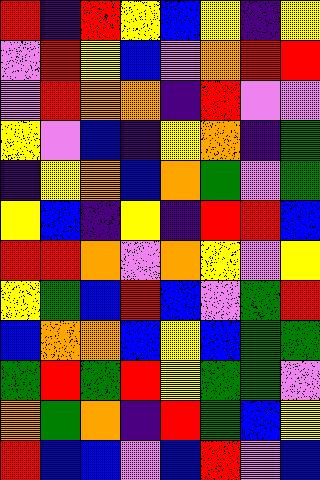[["red", "indigo", "red", "yellow", "blue", "yellow", "indigo", "yellow"], ["violet", "red", "yellow", "blue", "violet", "orange", "red", "red"], ["violet", "red", "orange", "orange", "indigo", "red", "violet", "violet"], ["yellow", "violet", "blue", "indigo", "yellow", "orange", "indigo", "green"], ["indigo", "yellow", "orange", "blue", "orange", "green", "violet", "green"], ["yellow", "blue", "indigo", "yellow", "indigo", "red", "red", "blue"], ["red", "red", "orange", "violet", "orange", "yellow", "violet", "yellow"], ["yellow", "green", "blue", "red", "blue", "violet", "green", "red"], ["blue", "orange", "orange", "blue", "yellow", "blue", "green", "green"], ["green", "red", "green", "red", "yellow", "green", "green", "violet"], ["orange", "green", "orange", "indigo", "red", "green", "blue", "yellow"], ["red", "blue", "blue", "violet", "blue", "red", "violet", "blue"]]